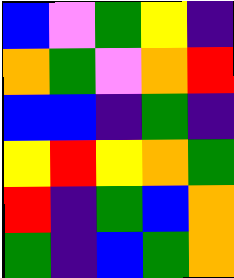[["blue", "violet", "green", "yellow", "indigo"], ["orange", "green", "violet", "orange", "red"], ["blue", "blue", "indigo", "green", "indigo"], ["yellow", "red", "yellow", "orange", "green"], ["red", "indigo", "green", "blue", "orange"], ["green", "indigo", "blue", "green", "orange"]]